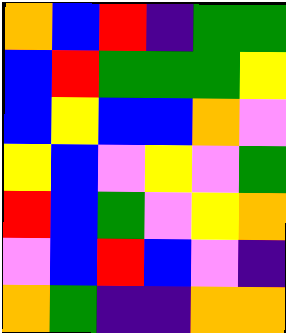[["orange", "blue", "red", "indigo", "green", "green"], ["blue", "red", "green", "green", "green", "yellow"], ["blue", "yellow", "blue", "blue", "orange", "violet"], ["yellow", "blue", "violet", "yellow", "violet", "green"], ["red", "blue", "green", "violet", "yellow", "orange"], ["violet", "blue", "red", "blue", "violet", "indigo"], ["orange", "green", "indigo", "indigo", "orange", "orange"]]